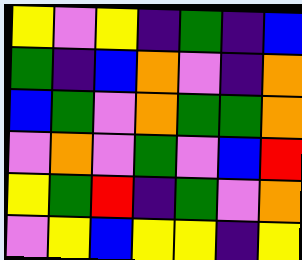[["yellow", "violet", "yellow", "indigo", "green", "indigo", "blue"], ["green", "indigo", "blue", "orange", "violet", "indigo", "orange"], ["blue", "green", "violet", "orange", "green", "green", "orange"], ["violet", "orange", "violet", "green", "violet", "blue", "red"], ["yellow", "green", "red", "indigo", "green", "violet", "orange"], ["violet", "yellow", "blue", "yellow", "yellow", "indigo", "yellow"]]